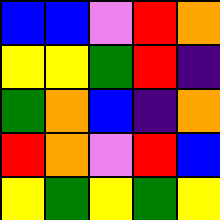[["blue", "blue", "violet", "red", "orange"], ["yellow", "yellow", "green", "red", "indigo"], ["green", "orange", "blue", "indigo", "orange"], ["red", "orange", "violet", "red", "blue"], ["yellow", "green", "yellow", "green", "yellow"]]